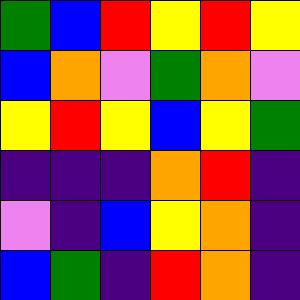[["green", "blue", "red", "yellow", "red", "yellow"], ["blue", "orange", "violet", "green", "orange", "violet"], ["yellow", "red", "yellow", "blue", "yellow", "green"], ["indigo", "indigo", "indigo", "orange", "red", "indigo"], ["violet", "indigo", "blue", "yellow", "orange", "indigo"], ["blue", "green", "indigo", "red", "orange", "indigo"]]